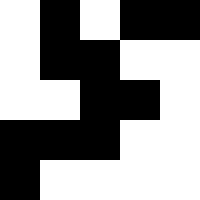[["white", "black", "white", "black", "black"], ["white", "black", "black", "white", "white"], ["white", "white", "black", "black", "white"], ["black", "black", "black", "white", "white"], ["black", "white", "white", "white", "white"]]